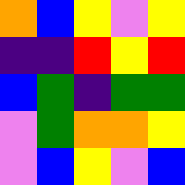[["orange", "blue", "yellow", "violet", "yellow"], ["indigo", "indigo", "red", "yellow", "red"], ["blue", "green", "indigo", "green", "green"], ["violet", "green", "orange", "orange", "yellow"], ["violet", "blue", "yellow", "violet", "blue"]]